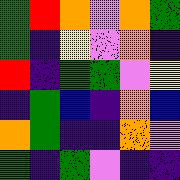[["green", "red", "orange", "violet", "orange", "green"], ["green", "indigo", "yellow", "violet", "orange", "indigo"], ["red", "indigo", "green", "green", "violet", "yellow"], ["indigo", "green", "blue", "indigo", "orange", "blue"], ["orange", "green", "indigo", "indigo", "orange", "violet"], ["green", "indigo", "green", "violet", "indigo", "indigo"]]